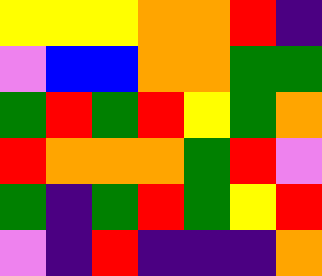[["yellow", "yellow", "yellow", "orange", "orange", "red", "indigo"], ["violet", "blue", "blue", "orange", "orange", "green", "green"], ["green", "red", "green", "red", "yellow", "green", "orange"], ["red", "orange", "orange", "orange", "green", "red", "violet"], ["green", "indigo", "green", "red", "green", "yellow", "red"], ["violet", "indigo", "red", "indigo", "indigo", "indigo", "orange"]]